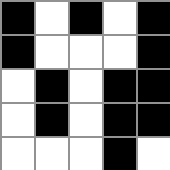[["black", "white", "black", "white", "black"], ["black", "white", "white", "white", "black"], ["white", "black", "white", "black", "black"], ["white", "black", "white", "black", "black"], ["white", "white", "white", "black", "white"]]